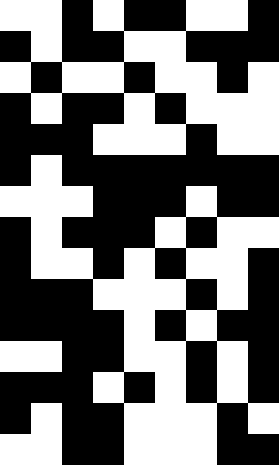[["white", "white", "black", "white", "black", "black", "white", "white", "black"], ["black", "white", "black", "black", "white", "white", "black", "black", "black"], ["white", "black", "white", "white", "black", "white", "white", "black", "white"], ["black", "white", "black", "black", "white", "black", "white", "white", "white"], ["black", "black", "black", "white", "white", "white", "black", "white", "white"], ["black", "white", "black", "black", "black", "black", "black", "black", "black"], ["white", "white", "white", "black", "black", "black", "white", "black", "black"], ["black", "white", "black", "black", "black", "white", "black", "white", "white"], ["black", "white", "white", "black", "white", "black", "white", "white", "black"], ["black", "black", "black", "white", "white", "white", "black", "white", "black"], ["black", "black", "black", "black", "white", "black", "white", "black", "black"], ["white", "white", "black", "black", "white", "white", "black", "white", "black"], ["black", "black", "black", "white", "black", "white", "black", "white", "black"], ["black", "white", "black", "black", "white", "white", "white", "black", "white"], ["white", "white", "black", "black", "white", "white", "white", "black", "black"]]